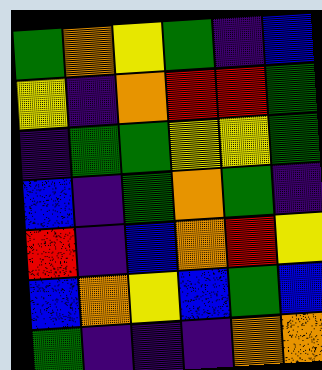[["green", "orange", "yellow", "green", "indigo", "blue"], ["yellow", "indigo", "orange", "red", "red", "green"], ["indigo", "green", "green", "yellow", "yellow", "green"], ["blue", "indigo", "green", "orange", "green", "indigo"], ["red", "indigo", "blue", "orange", "red", "yellow"], ["blue", "orange", "yellow", "blue", "green", "blue"], ["green", "indigo", "indigo", "indigo", "orange", "orange"]]